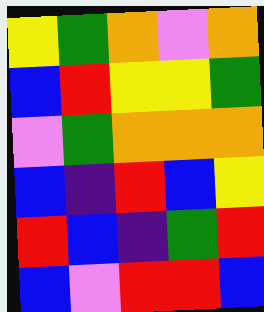[["yellow", "green", "orange", "violet", "orange"], ["blue", "red", "yellow", "yellow", "green"], ["violet", "green", "orange", "orange", "orange"], ["blue", "indigo", "red", "blue", "yellow"], ["red", "blue", "indigo", "green", "red"], ["blue", "violet", "red", "red", "blue"]]